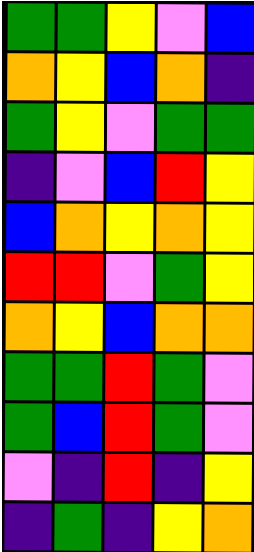[["green", "green", "yellow", "violet", "blue"], ["orange", "yellow", "blue", "orange", "indigo"], ["green", "yellow", "violet", "green", "green"], ["indigo", "violet", "blue", "red", "yellow"], ["blue", "orange", "yellow", "orange", "yellow"], ["red", "red", "violet", "green", "yellow"], ["orange", "yellow", "blue", "orange", "orange"], ["green", "green", "red", "green", "violet"], ["green", "blue", "red", "green", "violet"], ["violet", "indigo", "red", "indigo", "yellow"], ["indigo", "green", "indigo", "yellow", "orange"]]